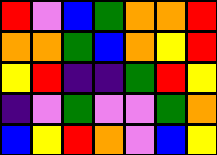[["red", "violet", "blue", "green", "orange", "orange", "red"], ["orange", "orange", "green", "blue", "orange", "yellow", "red"], ["yellow", "red", "indigo", "indigo", "green", "red", "yellow"], ["indigo", "violet", "green", "violet", "violet", "green", "orange"], ["blue", "yellow", "red", "orange", "violet", "blue", "yellow"]]